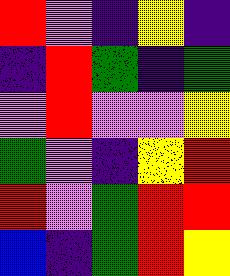[["red", "violet", "indigo", "yellow", "indigo"], ["indigo", "red", "green", "indigo", "green"], ["violet", "red", "violet", "violet", "yellow"], ["green", "violet", "indigo", "yellow", "red"], ["red", "violet", "green", "red", "red"], ["blue", "indigo", "green", "red", "yellow"]]